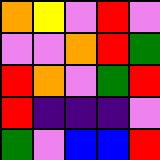[["orange", "yellow", "violet", "red", "violet"], ["violet", "violet", "orange", "red", "green"], ["red", "orange", "violet", "green", "red"], ["red", "indigo", "indigo", "indigo", "violet"], ["green", "violet", "blue", "blue", "red"]]